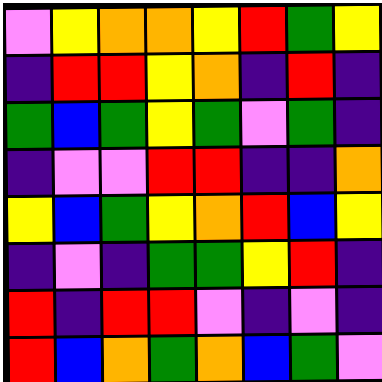[["violet", "yellow", "orange", "orange", "yellow", "red", "green", "yellow"], ["indigo", "red", "red", "yellow", "orange", "indigo", "red", "indigo"], ["green", "blue", "green", "yellow", "green", "violet", "green", "indigo"], ["indigo", "violet", "violet", "red", "red", "indigo", "indigo", "orange"], ["yellow", "blue", "green", "yellow", "orange", "red", "blue", "yellow"], ["indigo", "violet", "indigo", "green", "green", "yellow", "red", "indigo"], ["red", "indigo", "red", "red", "violet", "indigo", "violet", "indigo"], ["red", "blue", "orange", "green", "orange", "blue", "green", "violet"]]